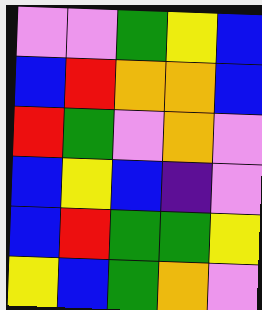[["violet", "violet", "green", "yellow", "blue"], ["blue", "red", "orange", "orange", "blue"], ["red", "green", "violet", "orange", "violet"], ["blue", "yellow", "blue", "indigo", "violet"], ["blue", "red", "green", "green", "yellow"], ["yellow", "blue", "green", "orange", "violet"]]